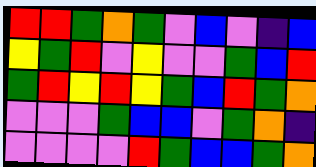[["red", "red", "green", "orange", "green", "violet", "blue", "violet", "indigo", "blue"], ["yellow", "green", "red", "violet", "yellow", "violet", "violet", "green", "blue", "red"], ["green", "red", "yellow", "red", "yellow", "green", "blue", "red", "green", "orange"], ["violet", "violet", "violet", "green", "blue", "blue", "violet", "green", "orange", "indigo"], ["violet", "violet", "violet", "violet", "red", "green", "blue", "blue", "green", "orange"]]